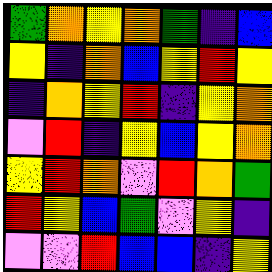[["green", "orange", "yellow", "orange", "green", "indigo", "blue"], ["yellow", "indigo", "orange", "blue", "yellow", "red", "yellow"], ["indigo", "orange", "yellow", "red", "indigo", "yellow", "orange"], ["violet", "red", "indigo", "yellow", "blue", "yellow", "orange"], ["yellow", "red", "orange", "violet", "red", "orange", "green"], ["red", "yellow", "blue", "green", "violet", "yellow", "indigo"], ["violet", "violet", "red", "blue", "blue", "indigo", "yellow"]]